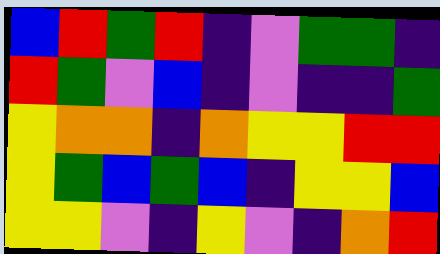[["blue", "red", "green", "red", "indigo", "violet", "green", "green", "indigo"], ["red", "green", "violet", "blue", "indigo", "violet", "indigo", "indigo", "green"], ["yellow", "orange", "orange", "indigo", "orange", "yellow", "yellow", "red", "red"], ["yellow", "green", "blue", "green", "blue", "indigo", "yellow", "yellow", "blue"], ["yellow", "yellow", "violet", "indigo", "yellow", "violet", "indigo", "orange", "red"]]